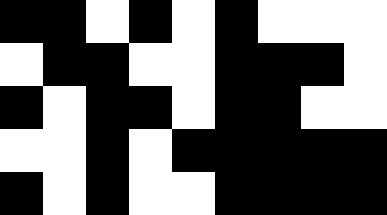[["black", "black", "white", "black", "white", "black", "white", "white", "white"], ["white", "black", "black", "white", "white", "black", "black", "black", "white"], ["black", "white", "black", "black", "white", "black", "black", "white", "white"], ["white", "white", "black", "white", "black", "black", "black", "black", "black"], ["black", "white", "black", "white", "white", "black", "black", "black", "black"]]